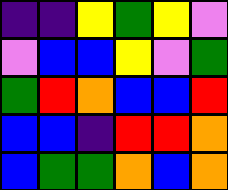[["indigo", "indigo", "yellow", "green", "yellow", "violet"], ["violet", "blue", "blue", "yellow", "violet", "green"], ["green", "red", "orange", "blue", "blue", "red"], ["blue", "blue", "indigo", "red", "red", "orange"], ["blue", "green", "green", "orange", "blue", "orange"]]